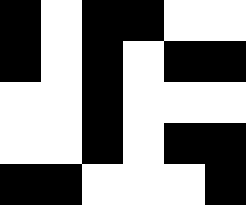[["black", "white", "black", "black", "white", "white"], ["black", "white", "black", "white", "black", "black"], ["white", "white", "black", "white", "white", "white"], ["white", "white", "black", "white", "black", "black"], ["black", "black", "white", "white", "white", "black"]]